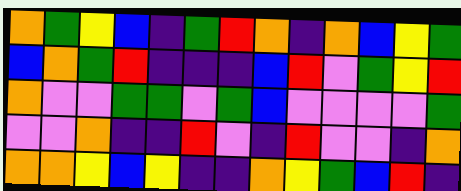[["orange", "green", "yellow", "blue", "indigo", "green", "red", "orange", "indigo", "orange", "blue", "yellow", "green"], ["blue", "orange", "green", "red", "indigo", "indigo", "indigo", "blue", "red", "violet", "green", "yellow", "red"], ["orange", "violet", "violet", "green", "green", "violet", "green", "blue", "violet", "violet", "violet", "violet", "green"], ["violet", "violet", "orange", "indigo", "indigo", "red", "violet", "indigo", "red", "violet", "violet", "indigo", "orange"], ["orange", "orange", "yellow", "blue", "yellow", "indigo", "indigo", "orange", "yellow", "green", "blue", "red", "indigo"]]